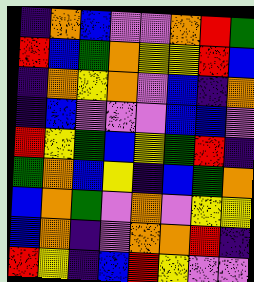[["indigo", "orange", "blue", "violet", "violet", "orange", "red", "green"], ["red", "blue", "green", "orange", "yellow", "yellow", "red", "blue"], ["indigo", "orange", "yellow", "orange", "violet", "blue", "indigo", "orange"], ["indigo", "blue", "violet", "violet", "violet", "blue", "blue", "violet"], ["red", "yellow", "green", "blue", "yellow", "green", "red", "indigo"], ["green", "orange", "blue", "yellow", "indigo", "blue", "green", "orange"], ["blue", "orange", "green", "violet", "orange", "violet", "yellow", "yellow"], ["blue", "orange", "indigo", "violet", "orange", "orange", "red", "indigo"], ["red", "yellow", "indigo", "blue", "red", "yellow", "violet", "violet"]]